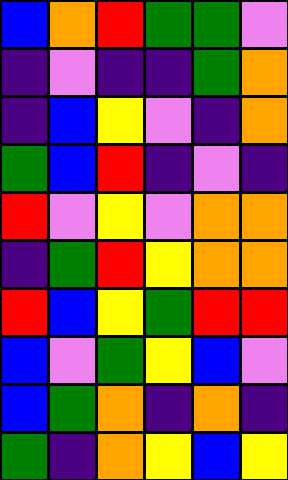[["blue", "orange", "red", "green", "green", "violet"], ["indigo", "violet", "indigo", "indigo", "green", "orange"], ["indigo", "blue", "yellow", "violet", "indigo", "orange"], ["green", "blue", "red", "indigo", "violet", "indigo"], ["red", "violet", "yellow", "violet", "orange", "orange"], ["indigo", "green", "red", "yellow", "orange", "orange"], ["red", "blue", "yellow", "green", "red", "red"], ["blue", "violet", "green", "yellow", "blue", "violet"], ["blue", "green", "orange", "indigo", "orange", "indigo"], ["green", "indigo", "orange", "yellow", "blue", "yellow"]]